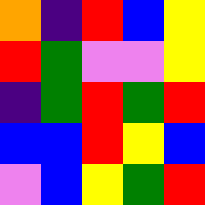[["orange", "indigo", "red", "blue", "yellow"], ["red", "green", "violet", "violet", "yellow"], ["indigo", "green", "red", "green", "red"], ["blue", "blue", "red", "yellow", "blue"], ["violet", "blue", "yellow", "green", "red"]]